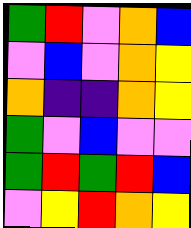[["green", "red", "violet", "orange", "blue"], ["violet", "blue", "violet", "orange", "yellow"], ["orange", "indigo", "indigo", "orange", "yellow"], ["green", "violet", "blue", "violet", "violet"], ["green", "red", "green", "red", "blue"], ["violet", "yellow", "red", "orange", "yellow"]]